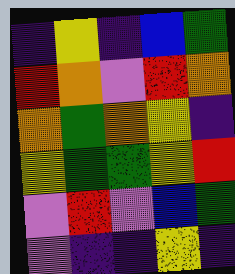[["indigo", "yellow", "indigo", "blue", "green"], ["red", "orange", "violet", "red", "orange"], ["orange", "green", "orange", "yellow", "indigo"], ["yellow", "green", "green", "yellow", "red"], ["violet", "red", "violet", "blue", "green"], ["violet", "indigo", "indigo", "yellow", "indigo"]]